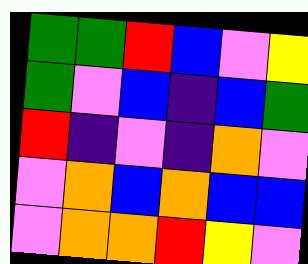[["green", "green", "red", "blue", "violet", "yellow"], ["green", "violet", "blue", "indigo", "blue", "green"], ["red", "indigo", "violet", "indigo", "orange", "violet"], ["violet", "orange", "blue", "orange", "blue", "blue"], ["violet", "orange", "orange", "red", "yellow", "violet"]]